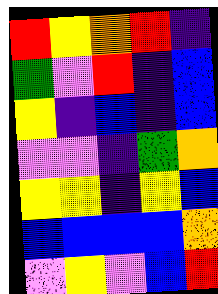[["red", "yellow", "orange", "red", "indigo"], ["green", "violet", "red", "indigo", "blue"], ["yellow", "indigo", "blue", "indigo", "blue"], ["violet", "violet", "indigo", "green", "orange"], ["yellow", "yellow", "indigo", "yellow", "blue"], ["blue", "blue", "blue", "blue", "orange"], ["violet", "yellow", "violet", "blue", "red"]]